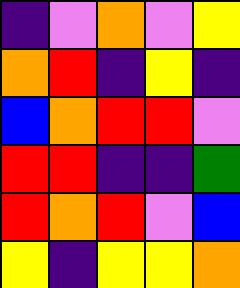[["indigo", "violet", "orange", "violet", "yellow"], ["orange", "red", "indigo", "yellow", "indigo"], ["blue", "orange", "red", "red", "violet"], ["red", "red", "indigo", "indigo", "green"], ["red", "orange", "red", "violet", "blue"], ["yellow", "indigo", "yellow", "yellow", "orange"]]